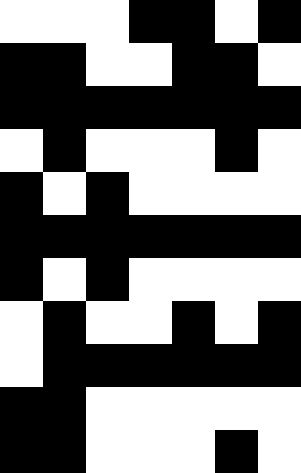[["white", "white", "white", "black", "black", "white", "black"], ["black", "black", "white", "white", "black", "black", "white"], ["black", "black", "black", "black", "black", "black", "black"], ["white", "black", "white", "white", "white", "black", "white"], ["black", "white", "black", "white", "white", "white", "white"], ["black", "black", "black", "black", "black", "black", "black"], ["black", "white", "black", "white", "white", "white", "white"], ["white", "black", "white", "white", "black", "white", "black"], ["white", "black", "black", "black", "black", "black", "black"], ["black", "black", "white", "white", "white", "white", "white"], ["black", "black", "white", "white", "white", "black", "white"]]